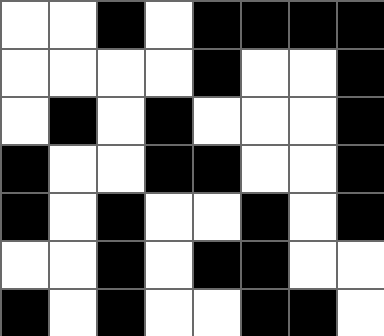[["white", "white", "black", "white", "black", "black", "black", "black"], ["white", "white", "white", "white", "black", "white", "white", "black"], ["white", "black", "white", "black", "white", "white", "white", "black"], ["black", "white", "white", "black", "black", "white", "white", "black"], ["black", "white", "black", "white", "white", "black", "white", "black"], ["white", "white", "black", "white", "black", "black", "white", "white"], ["black", "white", "black", "white", "white", "black", "black", "white"]]